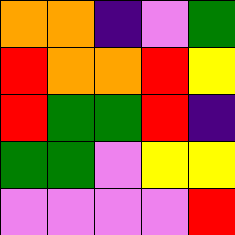[["orange", "orange", "indigo", "violet", "green"], ["red", "orange", "orange", "red", "yellow"], ["red", "green", "green", "red", "indigo"], ["green", "green", "violet", "yellow", "yellow"], ["violet", "violet", "violet", "violet", "red"]]